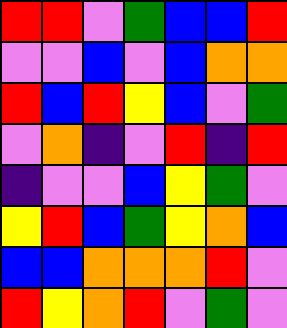[["red", "red", "violet", "green", "blue", "blue", "red"], ["violet", "violet", "blue", "violet", "blue", "orange", "orange"], ["red", "blue", "red", "yellow", "blue", "violet", "green"], ["violet", "orange", "indigo", "violet", "red", "indigo", "red"], ["indigo", "violet", "violet", "blue", "yellow", "green", "violet"], ["yellow", "red", "blue", "green", "yellow", "orange", "blue"], ["blue", "blue", "orange", "orange", "orange", "red", "violet"], ["red", "yellow", "orange", "red", "violet", "green", "violet"]]